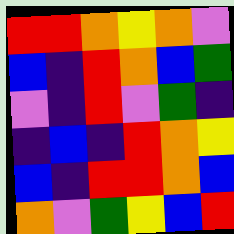[["red", "red", "orange", "yellow", "orange", "violet"], ["blue", "indigo", "red", "orange", "blue", "green"], ["violet", "indigo", "red", "violet", "green", "indigo"], ["indigo", "blue", "indigo", "red", "orange", "yellow"], ["blue", "indigo", "red", "red", "orange", "blue"], ["orange", "violet", "green", "yellow", "blue", "red"]]